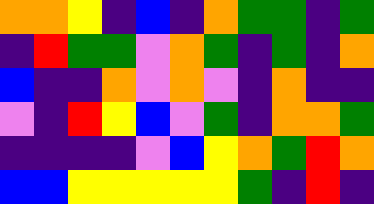[["orange", "orange", "yellow", "indigo", "blue", "indigo", "orange", "green", "green", "indigo", "green"], ["indigo", "red", "green", "green", "violet", "orange", "green", "indigo", "green", "indigo", "orange"], ["blue", "indigo", "indigo", "orange", "violet", "orange", "violet", "indigo", "orange", "indigo", "indigo"], ["violet", "indigo", "red", "yellow", "blue", "violet", "green", "indigo", "orange", "orange", "green"], ["indigo", "indigo", "indigo", "indigo", "violet", "blue", "yellow", "orange", "green", "red", "orange"], ["blue", "blue", "yellow", "yellow", "yellow", "yellow", "yellow", "green", "indigo", "red", "indigo"]]